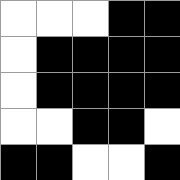[["white", "white", "white", "black", "black"], ["white", "black", "black", "black", "black"], ["white", "black", "black", "black", "black"], ["white", "white", "black", "black", "white"], ["black", "black", "white", "white", "black"]]